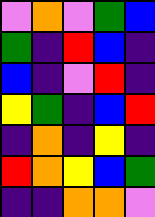[["violet", "orange", "violet", "green", "blue"], ["green", "indigo", "red", "blue", "indigo"], ["blue", "indigo", "violet", "red", "indigo"], ["yellow", "green", "indigo", "blue", "red"], ["indigo", "orange", "indigo", "yellow", "indigo"], ["red", "orange", "yellow", "blue", "green"], ["indigo", "indigo", "orange", "orange", "violet"]]